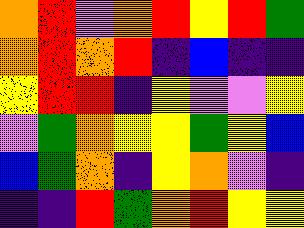[["orange", "red", "violet", "orange", "red", "yellow", "red", "green"], ["orange", "red", "orange", "red", "indigo", "blue", "indigo", "indigo"], ["yellow", "red", "red", "indigo", "yellow", "violet", "violet", "yellow"], ["violet", "green", "orange", "yellow", "yellow", "green", "yellow", "blue"], ["blue", "green", "orange", "indigo", "yellow", "orange", "violet", "indigo"], ["indigo", "indigo", "red", "green", "orange", "red", "yellow", "yellow"]]